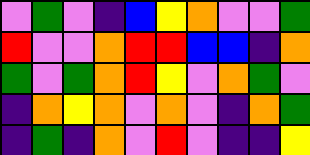[["violet", "green", "violet", "indigo", "blue", "yellow", "orange", "violet", "violet", "green"], ["red", "violet", "violet", "orange", "red", "red", "blue", "blue", "indigo", "orange"], ["green", "violet", "green", "orange", "red", "yellow", "violet", "orange", "green", "violet"], ["indigo", "orange", "yellow", "orange", "violet", "orange", "violet", "indigo", "orange", "green"], ["indigo", "green", "indigo", "orange", "violet", "red", "violet", "indigo", "indigo", "yellow"]]